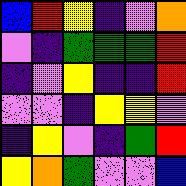[["blue", "red", "yellow", "indigo", "violet", "orange"], ["violet", "indigo", "green", "green", "green", "red"], ["indigo", "violet", "yellow", "indigo", "indigo", "red"], ["violet", "violet", "indigo", "yellow", "yellow", "violet"], ["indigo", "yellow", "violet", "indigo", "green", "red"], ["yellow", "orange", "green", "violet", "violet", "blue"]]